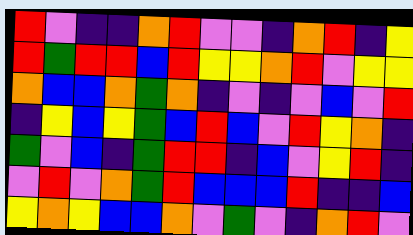[["red", "violet", "indigo", "indigo", "orange", "red", "violet", "violet", "indigo", "orange", "red", "indigo", "yellow"], ["red", "green", "red", "red", "blue", "red", "yellow", "yellow", "orange", "red", "violet", "yellow", "yellow"], ["orange", "blue", "blue", "orange", "green", "orange", "indigo", "violet", "indigo", "violet", "blue", "violet", "red"], ["indigo", "yellow", "blue", "yellow", "green", "blue", "red", "blue", "violet", "red", "yellow", "orange", "indigo"], ["green", "violet", "blue", "indigo", "green", "red", "red", "indigo", "blue", "violet", "yellow", "red", "indigo"], ["violet", "red", "violet", "orange", "green", "red", "blue", "blue", "blue", "red", "indigo", "indigo", "blue"], ["yellow", "orange", "yellow", "blue", "blue", "orange", "violet", "green", "violet", "indigo", "orange", "red", "violet"]]